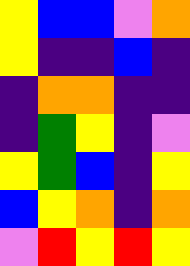[["yellow", "blue", "blue", "violet", "orange"], ["yellow", "indigo", "indigo", "blue", "indigo"], ["indigo", "orange", "orange", "indigo", "indigo"], ["indigo", "green", "yellow", "indigo", "violet"], ["yellow", "green", "blue", "indigo", "yellow"], ["blue", "yellow", "orange", "indigo", "orange"], ["violet", "red", "yellow", "red", "yellow"]]